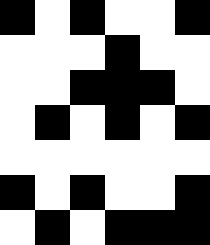[["black", "white", "black", "white", "white", "black"], ["white", "white", "white", "black", "white", "white"], ["white", "white", "black", "black", "black", "white"], ["white", "black", "white", "black", "white", "black"], ["white", "white", "white", "white", "white", "white"], ["black", "white", "black", "white", "white", "black"], ["white", "black", "white", "black", "black", "black"]]